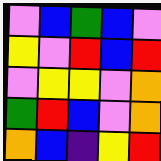[["violet", "blue", "green", "blue", "violet"], ["yellow", "violet", "red", "blue", "red"], ["violet", "yellow", "yellow", "violet", "orange"], ["green", "red", "blue", "violet", "orange"], ["orange", "blue", "indigo", "yellow", "red"]]